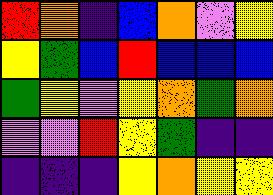[["red", "orange", "indigo", "blue", "orange", "violet", "yellow"], ["yellow", "green", "blue", "red", "blue", "blue", "blue"], ["green", "yellow", "violet", "yellow", "orange", "green", "orange"], ["violet", "violet", "red", "yellow", "green", "indigo", "indigo"], ["indigo", "indigo", "indigo", "yellow", "orange", "yellow", "yellow"]]